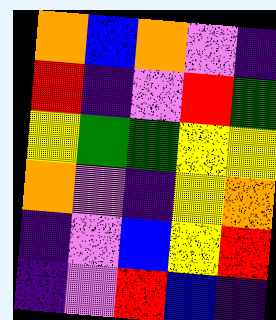[["orange", "blue", "orange", "violet", "indigo"], ["red", "indigo", "violet", "red", "green"], ["yellow", "green", "green", "yellow", "yellow"], ["orange", "violet", "indigo", "yellow", "orange"], ["indigo", "violet", "blue", "yellow", "red"], ["indigo", "violet", "red", "blue", "indigo"]]